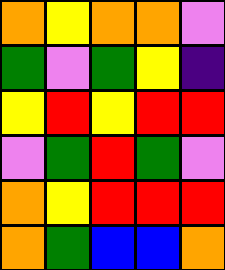[["orange", "yellow", "orange", "orange", "violet"], ["green", "violet", "green", "yellow", "indigo"], ["yellow", "red", "yellow", "red", "red"], ["violet", "green", "red", "green", "violet"], ["orange", "yellow", "red", "red", "red"], ["orange", "green", "blue", "blue", "orange"]]